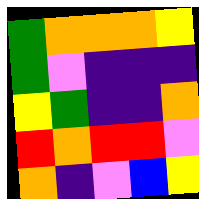[["green", "orange", "orange", "orange", "yellow"], ["green", "violet", "indigo", "indigo", "indigo"], ["yellow", "green", "indigo", "indigo", "orange"], ["red", "orange", "red", "red", "violet"], ["orange", "indigo", "violet", "blue", "yellow"]]